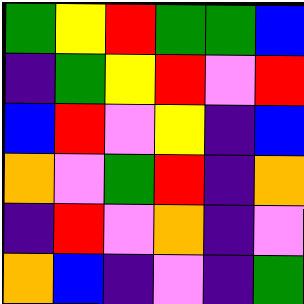[["green", "yellow", "red", "green", "green", "blue"], ["indigo", "green", "yellow", "red", "violet", "red"], ["blue", "red", "violet", "yellow", "indigo", "blue"], ["orange", "violet", "green", "red", "indigo", "orange"], ["indigo", "red", "violet", "orange", "indigo", "violet"], ["orange", "blue", "indigo", "violet", "indigo", "green"]]